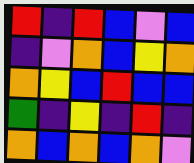[["red", "indigo", "red", "blue", "violet", "blue"], ["indigo", "violet", "orange", "blue", "yellow", "orange"], ["orange", "yellow", "blue", "red", "blue", "blue"], ["green", "indigo", "yellow", "indigo", "red", "indigo"], ["orange", "blue", "orange", "blue", "orange", "violet"]]